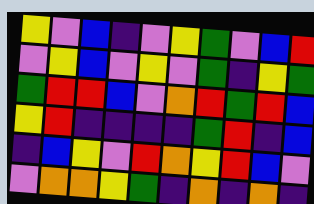[["yellow", "violet", "blue", "indigo", "violet", "yellow", "green", "violet", "blue", "red"], ["violet", "yellow", "blue", "violet", "yellow", "violet", "green", "indigo", "yellow", "green"], ["green", "red", "red", "blue", "violet", "orange", "red", "green", "red", "blue"], ["yellow", "red", "indigo", "indigo", "indigo", "indigo", "green", "red", "indigo", "blue"], ["indigo", "blue", "yellow", "violet", "red", "orange", "yellow", "red", "blue", "violet"], ["violet", "orange", "orange", "yellow", "green", "indigo", "orange", "indigo", "orange", "indigo"]]